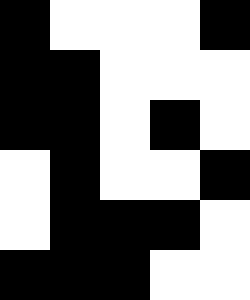[["black", "white", "white", "white", "black"], ["black", "black", "white", "white", "white"], ["black", "black", "white", "black", "white"], ["white", "black", "white", "white", "black"], ["white", "black", "black", "black", "white"], ["black", "black", "black", "white", "white"]]